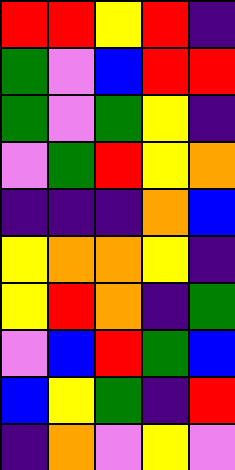[["red", "red", "yellow", "red", "indigo"], ["green", "violet", "blue", "red", "red"], ["green", "violet", "green", "yellow", "indigo"], ["violet", "green", "red", "yellow", "orange"], ["indigo", "indigo", "indigo", "orange", "blue"], ["yellow", "orange", "orange", "yellow", "indigo"], ["yellow", "red", "orange", "indigo", "green"], ["violet", "blue", "red", "green", "blue"], ["blue", "yellow", "green", "indigo", "red"], ["indigo", "orange", "violet", "yellow", "violet"]]